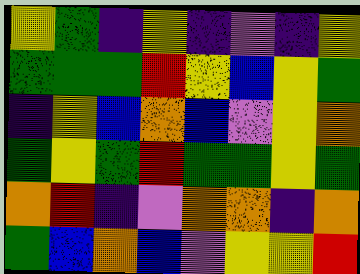[["yellow", "green", "indigo", "yellow", "indigo", "violet", "indigo", "yellow"], ["green", "green", "green", "red", "yellow", "blue", "yellow", "green"], ["indigo", "yellow", "blue", "orange", "blue", "violet", "yellow", "orange"], ["green", "yellow", "green", "red", "green", "green", "yellow", "green"], ["orange", "red", "indigo", "violet", "orange", "orange", "indigo", "orange"], ["green", "blue", "orange", "blue", "violet", "yellow", "yellow", "red"]]